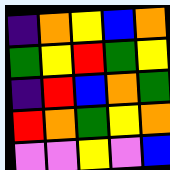[["indigo", "orange", "yellow", "blue", "orange"], ["green", "yellow", "red", "green", "yellow"], ["indigo", "red", "blue", "orange", "green"], ["red", "orange", "green", "yellow", "orange"], ["violet", "violet", "yellow", "violet", "blue"]]